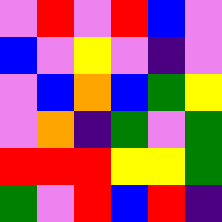[["violet", "red", "violet", "red", "blue", "violet"], ["blue", "violet", "yellow", "violet", "indigo", "violet"], ["violet", "blue", "orange", "blue", "green", "yellow"], ["violet", "orange", "indigo", "green", "violet", "green"], ["red", "red", "red", "yellow", "yellow", "green"], ["green", "violet", "red", "blue", "red", "indigo"]]